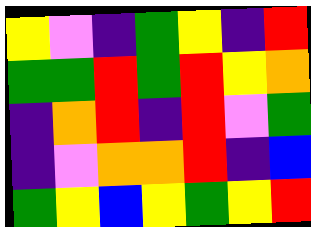[["yellow", "violet", "indigo", "green", "yellow", "indigo", "red"], ["green", "green", "red", "green", "red", "yellow", "orange"], ["indigo", "orange", "red", "indigo", "red", "violet", "green"], ["indigo", "violet", "orange", "orange", "red", "indigo", "blue"], ["green", "yellow", "blue", "yellow", "green", "yellow", "red"]]